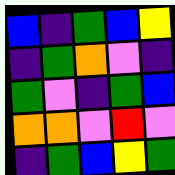[["blue", "indigo", "green", "blue", "yellow"], ["indigo", "green", "orange", "violet", "indigo"], ["green", "violet", "indigo", "green", "blue"], ["orange", "orange", "violet", "red", "violet"], ["indigo", "green", "blue", "yellow", "green"]]